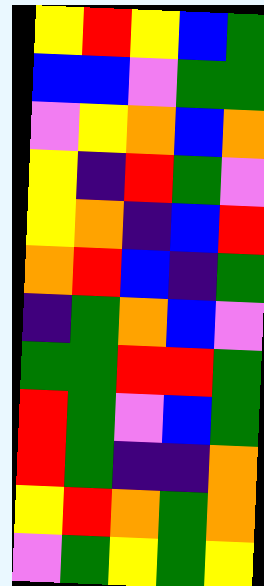[["yellow", "red", "yellow", "blue", "green"], ["blue", "blue", "violet", "green", "green"], ["violet", "yellow", "orange", "blue", "orange"], ["yellow", "indigo", "red", "green", "violet"], ["yellow", "orange", "indigo", "blue", "red"], ["orange", "red", "blue", "indigo", "green"], ["indigo", "green", "orange", "blue", "violet"], ["green", "green", "red", "red", "green"], ["red", "green", "violet", "blue", "green"], ["red", "green", "indigo", "indigo", "orange"], ["yellow", "red", "orange", "green", "orange"], ["violet", "green", "yellow", "green", "yellow"]]